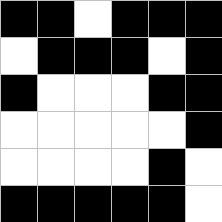[["black", "black", "white", "black", "black", "black"], ["white", "black", "black", "black", "white", "black"], ["black", "white", "white", "white", "black", "black"], ["white", "white", "white", "white", "white", "black"], ["white", "white", "white", "white", "black", "white"], ["black", "black", "black", "black", "black", "white"]]